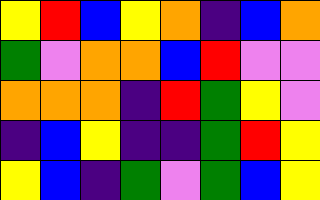[["yellow", "red", "blue", "yellow", "orange", "indigo", "blue", "orange"], ["green", "violet", "orange", "orange", "blue", "red", "violet", "violet"], ["orange", "orange", "orange", "indigo", "red", "green", "yellow", "violet"], ["indigo", "blue", "yellow", "indigo", "indigo", "green", "red", "yellow"], ["yellow", "blue", "indigo", "green", "violet", "green", "blue", "yellow"]]